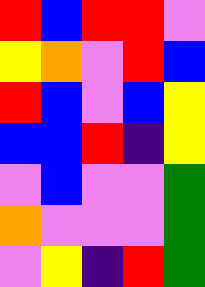[["red", "blue", "red", "red", "violet"], ["yellow", "orange", "violet", "red", "blue"], ["red", "blue", "violet", "blue", "yellow"], ["blue", "blue", "red", "indigo", "yellow"], ["violet", "blue", "violet", "violet", "green"], ["orange", "violet", "violet", "violet", "green"], ["violet", "yellow", "indigo", "red", "green"]]